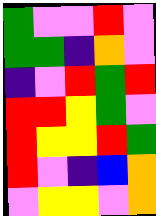[["green", "violet", "violet", "red", "violet"], ["green", "green", "indigo", "orange", "violet"], ["indigo", "violet", "red", "green", "red"], ["red", "red", "yellow", "green", "violet"], ["red", "yellow", "yellow", "red", "green"], ["red", "violet", "indigo", "blue", "orange"], ["violet", "yellow", "yellow", "violet", "orange"]]